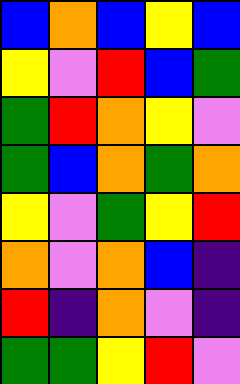[["blue", "orange", "blue", "yellow", "blue"], ["yellow", "violet", "red", "blue", "green"], ["green", "red", "orange", "yellow", "violet"], ["green", "blue", "orange", "green", "orange"], ["yellow", "violet", "green", "yellow", "red"], ["orange", "violet", "orange", "blue", "indigo"], ["red", "indigo", "orange", "violet", "indigo"], ["green", "green", "yellow", "red", "violet"]]